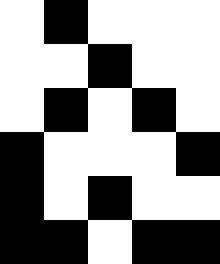[["white", "black", "white", "white", "white"], ["white", "white", "black", "white", "white"], ["white", "black", "white", "black", "white"], ["black", "white", "white", "white", "black"], ["black", "white", "black", "white", "white"], ["black", "black", "white", "black", "black"]]